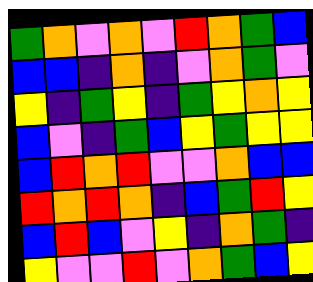[["green", "orange", "violet", "orange", "violet", "red", "orange", "green", "blue"], ["blue", "blue", "indigo", "orange", "indigo", "violet", "orange", "green", "violet"], ["yellow", "indigo", "green", "yellow", "indigo", "green", "yellow", "orange", "yellow"], ["blue", "violet", "indigo", "green", "blue", "yellow", "green", "yellow", "yellow"], ["blue", "red", "orange", "red", "violet", "violet", "orange", "blue", "blue"], ["red", "orange", "red", "orange", "indigo", "blue", "green", "red", "yellow"], ["blue", "red", "blue", "violet", "yellow", "indigo", "orange", "green", "indigo"], ["yellow", "violet", "violet", "red", "violet", "orange", "green", "blue", "yellow"]]